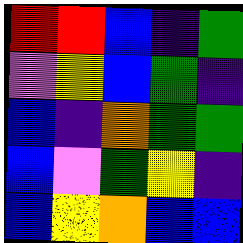[["red", "red", "blue", "indigo", "green"], ["violet", "yellow", "blue", "green", "indigo"], ["blue", "indigo", "orange", "green", "green"], ["blue", "violet", "green", "yellow", "indigo"], ["blue", "yellow", "orange", "blue", "blue"]]